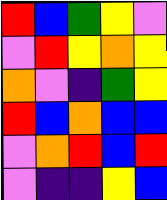[["red", "blue", "green", "yellow", "violet"], ["violet", "red", "yellow", "orange", "yellow"], ["orange", "violet", "indigo", "green", "yellow"], ["red", "blue", "orange", "blue", "blue"], ["violet", "orange", "red", "blue", "red"], ["violet", "indigo", "indigo", "yellow", "blue"]]